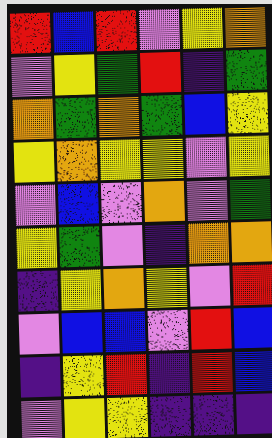[["red", "blue", "red", "violet", "yellow", "orange"], ["violet", "yellow", "green", "red", "indigo", "green"], ["orange", "green", "orange", "green", "blue", "yellow"], ["yellow", "orange", "yellow", "yellow", "violet", "yellow"], ["violet", "blue", "violet", "orange", "violet", "green"], ["yellow", "green", "violet", "indigo", "orange", "orange"], ["indigo", "yellow", "orange", "yellow", "violet", "red"], ["violet", "blue", "blue", "violet", "red", "blue"], ["indigo", "yellow", "red", "indigo", "red", "blue"], ["violet", "yellow", "yellow", "indigo", "indigo", "indigo"]]